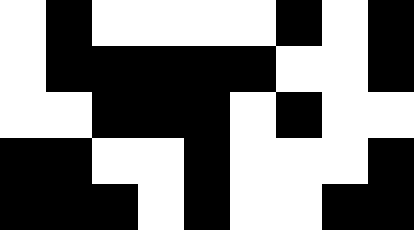[["white", "black", "white", "white", "white", "white", "black", "white", "black"], ["white", "black", "black", "black", "black", "black", "white", "white", "black"], ["white", "white", "black", "black", "black", "white", "black", "white", "white"], ["black", "black", "white", "white", "black", "white", "white", "white", "black"], ["black", "black", "black", "white", "black", "white", "white", "black", "black"]]